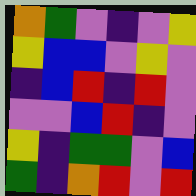[["orange", "green", "violet", "indigo", "violet", "yellow"], ["yellow", "blue", "blue", "violet", "yellow", "violet"], ["indigo", "blue", "red", "indigo", "red", "violet"], ["violet", "violet", "blue", "red", "indigo", "violet"], ["yellow", "indigo", "green", "green", "violet", "blue"], ["green", "indigo", "orange", "red", "violet", "red"]]